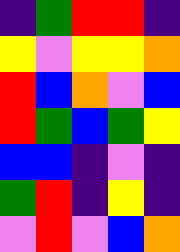[["indigo", "green", "red", "red", "indigo"], ["yellow", "violet", "yellow", "yellow", "orange"], ["red", "blue", "orange", "violet", "blue"], ["red", "green", "blue", "green", "yellow"], ["blue", "blue", "indigo", "violet", "indigo"], ["green", "red", "indigo", "yellow", "indigo"], ["violet", "red", "violet", "blue", "orange"]]